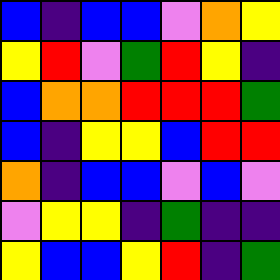[["blue", "indigo", "blue", "blue", "violet", "orange", "yellow"], ["yellow", "red", "violet", "green", "red", "yellow", "indigo"], ["blue", "orange", "orange", "red", "red", "red", "green"], ["blue", "indigo", "yellow", "yellow", "blue", "red", "red"], ["orange", "indigo", "blue", "blue", "violet", "blue", "violet"], ["violet", "yellow", "yellow", "indigo", "green", "indigo", "indigo"], ["yellow", "blue", "blue", "yellow", "red", "indigo", "green"]]